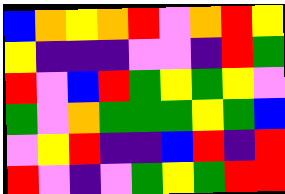[["blue", "orange", "yellow", "orange", "red", "violet", "orange", "red", "yellow"], ["yellow", "indigo", "indigo", "indigo", "violet", "violet", "indigo", "red", "green"], ["red", "violet", "blue", "red", "green", "yellow", "green", "yellow", "violet"], ["green", "violet", "orange", "green", "green", "green", "yellow", "green", "blue"], ["violet", "yellow", "red", "indigo", "indigo", "blue", "red", "indigo", "red"], ["red", "violet", "indigo", "violet", "green", "yellow", "green", "red", "red"]]